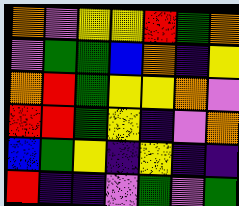[["orange", "violet", "yellow", "yellow", "red", "green", "orange"], ["violet", "green", "green", "blue", "orange", "indigo", "yellow"], ["orange", "red", "green", "yellow", "yellow", "orange", "violet"], ["red", "red", "green", "yellow", "indigo", "violet", "orange"], ["blue", "green", "yellow", "indigo", "yellow", "indigo", "indigo"], ["red", "indigo", "indigo", "violet", "green", "violet", "green"]]